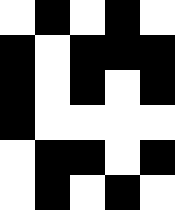[["white", "black", "white", "black", "white"], ["black", "white", "black", "black", "black"], ["black", "white", "black", "white", "black"], ["black", "white", "white", "white", "white"], ["white", "black", "black", "white", "black"], ["white", "black", "white", "black", "white"]]